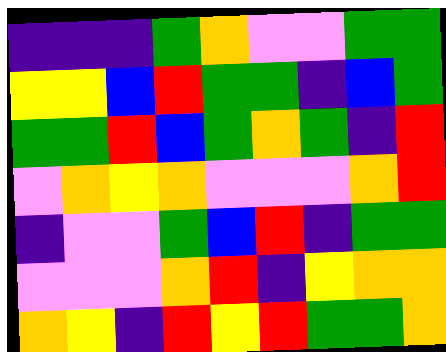[["indigo", "indigo", "indigo", "green", "orange", "violet", "violet", "green", "green"], ["yellow", "yellow", "blue", "red", "green", "green", "indigo", "blue", "green"], ["green", "green", "red", "blue", "green", "orange", "green", "indigo", "red"], ["violet", "orange", "yellow", "orange", "violet", "violet", "violet", "orange", "red"], ["indigo", "violet", "violet", "green", "blue", "red", "indigo", "green", "green"], ["violet", "violet", "violet", "orange", "red", "indigo", "yellow", "orange", "orange"], ["orange", "yellow", "indigo", "red", "yellow", "red", "green", "green", "orange"]]